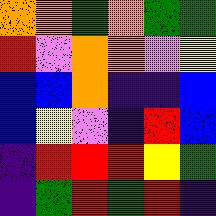[["orange", "orange", "green", "orange", "green", "green"], ["red", "violet", "orange", "orange", "violet", "yellow"], ["blue", "blue", "orange", "indigo", "indigo", "blue"], ["blue", "yellow", "violet", "indigo", "red", "blue"], ["indigo", "red", "red", "red", "yellow", "green"], ["indigo", "green", "red", "green", "red", "indigo"]]